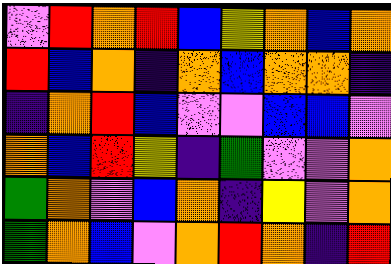[["violet", "red", "orange", "red", "blue", "yellow", "orange", "blue", "orange"], ["red", "blue", "orange", "indigo", "orange", "blue", "orange", "orange", "indigo"], ["indigo", "orange", "red", "blue", "violet", "violet", "blue", "blue", "violet"], ["orange", "blue", "red", "yellow", "indigo", "green", "violet", "violet", "orange"], ["green", "orange", "violet", "blue", "orange", "indigo", "yellow", "violet", "orange"], ["green", "orange", "blue", "violet", "orange", "red", "orange", "indigo", "red"]]